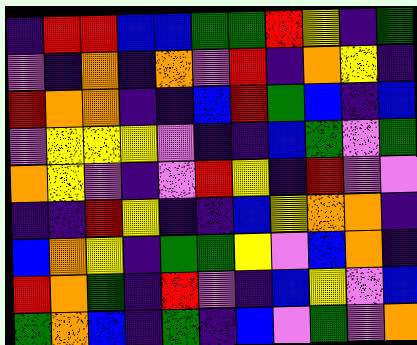[["indigo", "red", "red", "blue", "blue", "green", "green", "red", "yellow", "indigo", "green"], ["violet", "indigo", "orange", "indigo", "orange", "violet", "red", "indigo", "orange", "yellow", "indigo"], ["red", "orange", "orange", "indigo", "indigo", "blue", "red", "green", "blue", "indigo", "blue"], ["violet", "yellow", "yellow", "yellow", "violet", "indigo", "indigo", "blue", "green", "violet", "green"], ["orange", "yellow", "violet", "indigo", "violet", "red", "yellow", "indigo", "red", "violet", "violet"], ["indigo", "indigo", "red", "yellow", "indigo", "indigo", "blue", "yellow", "orange", "orange", "indigo"], ["blue", "orange", "yellow", "indigo", "green", "green", "yellow", "violet", "blue", "orange", "indigo"], ["red", "orange", "green", "indigo", "red", "violet", "indigo", "blue", "yellow", "violet", "blue"], ["green", "orange", "blue", "indigo", "green", "indigo", "blue", "violet", "green", "violet", "orange"]]